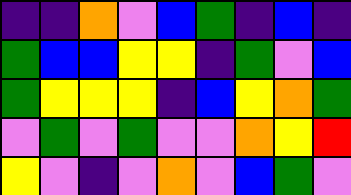[["indigo", "indigo", "orange", "violet", "blue", "green", "indigo", "blue", "indigo"], ["green", "blue", "blue", "yellow", "yellow", "indigo", "green", "violet", "blue"], ["green", "yellow", "yellow", "yellow", "indigo", "blue", "yellow", "orange", "green"], ["violet", "green", "violet", "green", "violet", "violet", "orange", "yellow", "red"], ["yellow", "violet", "indigo", "violet", "orange", "violet", "blue", "green", "violet"]]